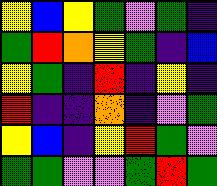[["yellow", "blue", "yellow", "green", "violet", "green", "indigo"], ["green", "red", "orange", "yellow", "green", "indigo", "blue"], ["yellow", "green", "indigo", "red", "indigo", "yellow", "indigo"], ["red", "indigo", "indigo", "orange", "indigo", "violet", "green"], ["yellow", "blue", "indigo", "yellow", "red", "green", "violet"], ["green", "green", "violet", "violet", "green", "red", "green"]]